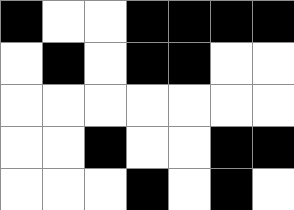[["black", "white", "white", "black", "black", "black", "black"], ["white", "black", "white", "black", "black", "white", "white"], ["white", "white", "white", "white", "white", "white", "white"], ["white", "white", "black", "white", "white", "black", "black"], ["white", "white", "white", "black", "white", "black", "white"]]